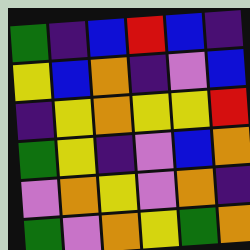[["green", "indigo", "blue", "red", "blue", "indigo"], ["yellow", "blue", "orange", "indigo", "violet", "blue"], ["indigo", "yellow", "orange", "yellow", "yellow", "red"], ["green", "yellow", "indigo", "violet", "blue", "orange"], ["violet", "orange", "yellow", "violet", "orange", "indigo"], ["green", "violet", "orange", "yellow", "green", "orange"]]